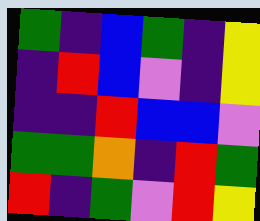[["green", "indigo", "blue", "green", "indigo", "yellow"], ["indigo", "red", "blue", "violet", "indigo", "yellow"], ["indigo", "indigo", "red", "blue", "blue", "violet"], ["green", "green", "orange", "indigo", "red", "green"], ["red", "indigo", "green", "violet", "red", "yellow"]]